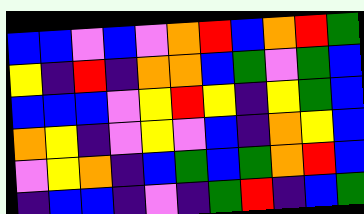[["blue", "blue", "violet", "blue", "violet", "orange", "red", "blue", "orange", "red", "green"], ["yellow", "indigo", "red", "indigo", "orange", "orange", "blue", "green", "violet", "green", "blue"], ["blue", "blue", "blue", "violet", "yellow", "red", "yellow", "indigo", "yellow", "green", "blue"], ["orange", "yellow", "indigo", "violet", "yellow", "violet", "blue", "indigo", "orange", "yellow", "blue"], ["violet", "yellow", "orange", "indigo", "blue", "green", "blue", "green", "orange", "red", "blue"], ["indigo", "blue", "blue", "indigo", "violet", "indigo", "green", "red", "indigo", "blue", "green"]]